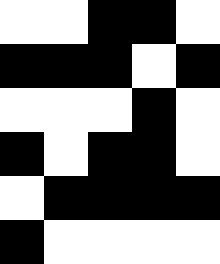[["white", "white", "black", "black", "white"], ["black", "black", "black", "white", "black"], ["white", "white", "white", "black", "white"], ["black", "white", "black", "black", "white"], ["white", "black", "black", "black", "black"], ["black", "white", "white", "white", "white"]]